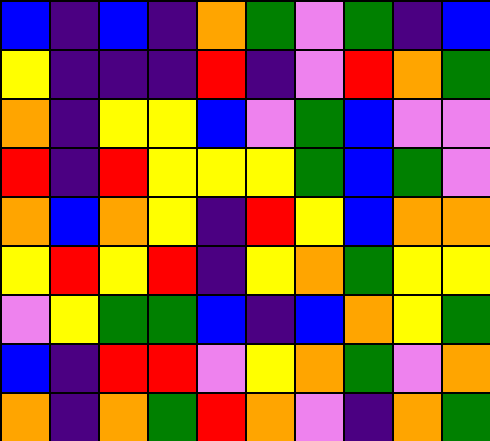[["blue", "indigo", "blue", "indigo", "orange", "green", "violet", "green", "indigo", "blue"], ["yellow", "indigo", "indigo", "indigo", "red", "indigo", "violet", "red", "orange", "green"], ["orange", "indigo", "yellow", "yellow", "blue", "violet", "green", "blue", "violet", "violet"], ["red", "indigo", "red", "yellow", "yellow", "yellow", "green", "blue", "green", "violet"], ["orange", "blue", "orange", "yellow", "indigo", "red", "yellow", "blue", "orange", "orange"], ["yellow", "red", "yellow", "red", "indigo", "yellow", "orange", "green", "yellow", "yellow"], ["violet", "yellow", "green", "green", "blue", "indigo", "blue", "orange", "yellow", "green"], ["blue", "indigo", "red", "red", "violet", "yellow", "orange", "green", "violet", "orange"], ["orange", "indigo", "orange", "green", "red", "orange", "violet", "indigo", "orange", "green"]]